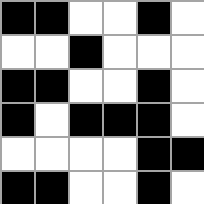[["black", "black", "white", "white", "black", "white"], ["white", "white", "black", "white", "white", "white"], ["black", "black", "white", "white", "black", "white"], ["black", "white", "black", "black", "black", "white"], ["white", "white", "white", "white", "black", "black"], ["black", "black", "white", "white", "black", "white"]]